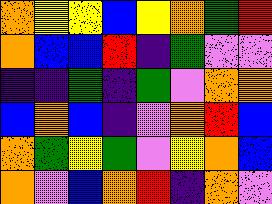[["orange", "yellow", "yellow", "blue", "yellow", "orange", "green", "red"], ["orange", "blue", "blue", "red", "indigo", "green", "violet", "violet"], ["indigo", "indigo", "green", "indigo", "green", "violet", "orange", "orange"], ["blue", "orange", "blue", "indigo", "violet", "orange", "red", "blue"], ["orange", "green", "yellow", "green", "violet", "yellow", "orange", "blue"], ["orange", "violet", "blue", "orange", "red", "indigo", "orange", "violet"]]